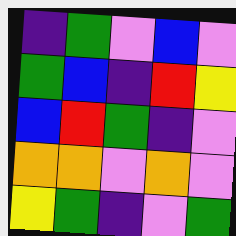[["indigo", "green", "violet", "blue", "violet"], ["green", "blue", "indigo", "red", "yellow"], ["blue", "red", "green", "indigo", "violet"], ["orange", "orange", "violet", "orange", "violet"], ["yellow", "green", "indigo", "violet", "green"]]